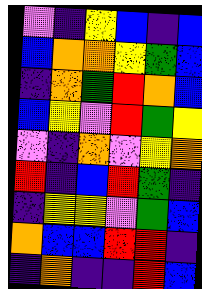[["violet", "indigo", "yellow", "blue", "indigo", "blue"], ["blue", "orange", "orange", "yellow", "green", "blue"], ["indigo", "orange", "green", "red", "orange", "blue"], ["blue", "yellow", "violet", "red", "green", "yellow"], ["violet", "indigo", "orange", "violet", "yellow", "orange"], ["red", "indigo", "blue", "red", "green", "indigo"], ["indigo", "yellow", "yellow", "violet", "green", "blue"], ["orange", "blue", "blue", "red", "red", "indigo"], ["indigo", "orange", "indigo", "indigo", "red", "blue"]]